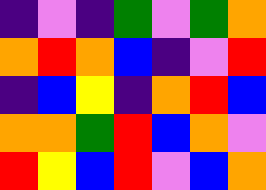[["indigo", "violet", "indigo", "green", "violet", "green", "orange"], ["orange", "red", "orange", "blue", "indigo", "violet", "red"], ["indigo", "blue", "yellow", "indigo", "orange", "red", "blue"], ["orange", "orange", "green", "red", "blue", "orange", "violet"], ["red", "yellow", "blue", "red", "violet", "blue", "orange"]]